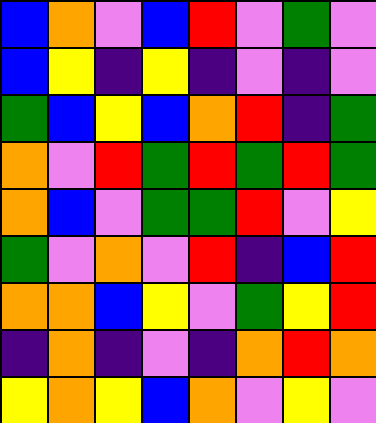[["blue", "orange", "violet", "blue", "red", "violet", "green", "violet"], ["blue", "yellow", "indigo", "yellow", "indigo", "violet", "indigo", "violet"], ["green", "blue", "yellow", "blue", "orange", "red", "indigo", "green"], ["orange", "violet", "red", "green", "red", "green", "red", "green"], ["orange", "blue", "violet", "green", "green", "red", "violet", "yellow"], ["green", "violet", "orange", "violet", "red", "indigo", "blue", "red"], ["orange", "orange", "blue", "yellow", "violet", "green", "yellow", "red"], ["indigo", "orange", "indigo", "violet", "indigo", "orange", "red", "orange"], ["yellow", "orange", "yellow", "blue", "orange", "violet", "yellow", "violet"]]